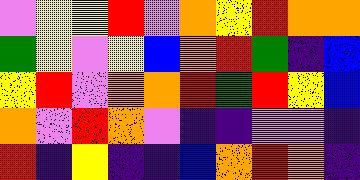[["violet", "yellow", "yellow", "red", "violet", "orange", "yellow", "red", "orange", "orange"], ["green", "yellow", "violet", "yellow", "blue", "orange", "red", "green", "indigo", "blue"], ["yellow", "red", "violet", "orange", "orange", "red", "green", "red", "yellow", "blue"], ["orange", "violet", "red", "orange", "violet", "indigo", "indigo", "violet", "violet", "indigo"], ["red", "indigo", "yellow", "indigo", "indigo", "blue", "orange", "red", "orange", "indigo"]]